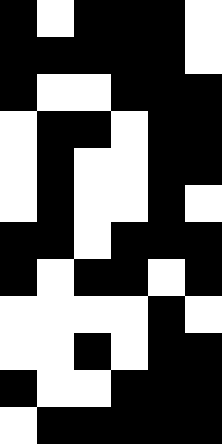[["black", "white", "black", "black", "black", "white"], ["black", "black", "black", "black", "black", "white"], ["black", "white", "white", "black", "black", "black"], ["white", "black", "black", "white", "black", "black"], ["white", "black", "white", "white", "black", "black"], ["white", "black", "white", "white", "black", "white"], ["black", "black", "white", "black", "black", "black"], ["black", "white", "black", "black", "white", "black"], ["white", "white", "white", "white", "black", "white"], ["white", "white", "black", "white", "black", "black"], ["black", "white", "white", "black", "black", "black"], ["white", "black", "black", "black", "black", "black"]]